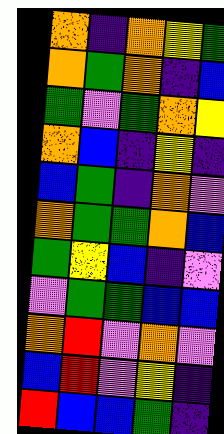[["orange", "indigo", "orange", "yellow", "green"], ["orange", "green", "orange", "indigo", "blue"], ["green", "violet", "green", "orange", "yellow"], ["orange", "blue", "indigo", "yellow", "indigo"], ["blue", "green", "indigo", "orange", "violet"], ["orange", "green", "green", "orange", "blue"], ["green", "yellow", "blue", "indigo", "violet"], ["violet", "green", "green", "blue", "blue"], ["orange", "red", "violet", "orange", "violet"], ["blue", "red", "violet", "yellow", "indigo"], ["red", "blue", "blue", "green", "indigo"]]